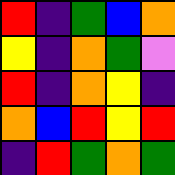[["red", "indigo", "green", "blue", "orange"], ["yellow", "indigo", "orange", "green", "violet"], ["red", "indigo", "orange", "yellow", "indigo"], ["orange", "blue", "red", "yellow", "red"], ["indigo", "red", "green", "orange", "green"]]